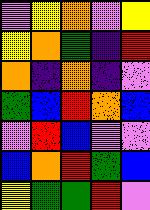[["violet", "yellow", "orange", "violet", "yellow"], ["yellow", "orange", "green", "indigo", "red"], ["orange", "indigo", "orange", "indigo", "violet"], ["green", "blue", "red", "orange", "blue"], ["violet", "red", "blue", "violet", "violet"], ["blue", "orange", "red", "green", "blue"], ["yellow", "green", "green", "red", "violet"]]